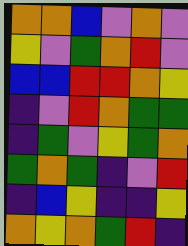[["orange", "orange", "blue", "violet", "orange", "violet"], ["yellow", "violet", "green", "orange", "red", "violet"], ["blue", "blue", "red", "red", "orange", "yellow"], ["indigo", "violet", "red", "orange", "green", "green"], ["indigo", "green", "violet", "yellow", "green", "orange"], ["green", "orange", "green", "indigo", "violet", "red"], ["indigo", "blue", "yellow", "indigo", "indigo", "yellow"], ["orange", "yellow", "orange", "green", "red", "indigo"]]